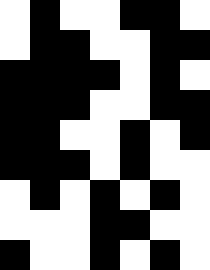[["white", "black", "white", "white", "black", "black", "white"], ["white", "black", "black", "white", "white", "black", "black"], ["black", "black", "black", "black", "white", "black", "white"], ["black", "black", "black", "white", "white", "black", "black"], ["black", "black", "white", "white", "black", "white", "black"], ["black", "black", "black", "white", "black", "white", "white"], ["white", "black", "white", "black", "white", "black", "white"], ["white", "white", "white", "black", "black", "white", "white"], ["black", "white", "white", "black", "white", "black", "white"]]